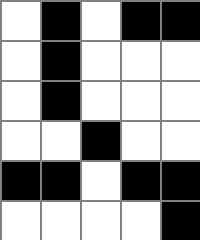[["white", "black", "white", "black", "black"], ["white", "black", "white", "white", "white"], ["white", "black", "white", "white", "white"], ["white", "white", "black", "white", "white"], ["black", "black", "white", "black", "black"], ["white", "white", "white", "white", "black"]]